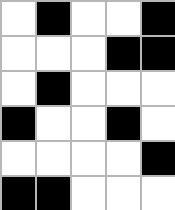[["white", "black", "white", "white", "black"], ["white", "white", "white", "black", "black"], ["white", "black", "white", "white", "white"], ["black", "white", "white", "black", "white"], ["white", "white", "white", "white", "black"], ["black", "black", "white", "white", "white"]]